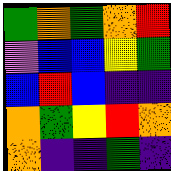[["green", "orange", "green", "orange", "red"], ["violet", "blue", "blue", "yellow", "green"], ["blue", "red", "blue", "indigo", "indigo"], ["orange", "green", "yellow", "red", "orange"], ["orange", "indigo", "indigo", "green", "indigo"]]